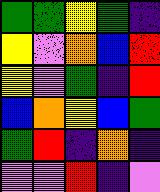[["green", "green", "yellow", "green", "indigo"], ["yellow", "violet", "orange", "blue", "red"], ["yellow", "violet", "green", "indigo", "red"], ["blue", "orange", "yellow", "blue", "green"], ["green", "red", "indigo", "orange", "indigo"], ["violet", "violet", "red", "indigo", "violet"]]